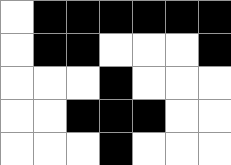[["white", "black", "black", "black", "black", "black", "black"], ["white", "black", "black", "white", "white", "white", "black"], ["white", "white", "white", "black", "white", "white", "white"], ["white", "white", "black", "black", "black", "white", "white"], ["white", "white", "white", "black", "white", "white", "white"]]